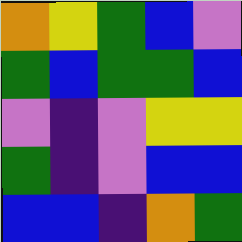[["orange", "yellow", "green", "blue", "violet"], ["green", "blue", "green", "green", "blue"], ["violet", "indigo", "violet", "yellow", "yellow"], ["green", "indigo", "violet", "blue", "blue"], ["blue", "blue", "indigo", "orange", "green"]]